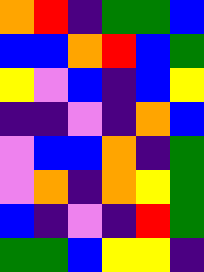[["orange", "red", "indigo", "green", "green", "blue"], ["blue", "blue", "orange", "red", "blue", "green"], ["yellow", "violet", "blue", "indigo", "blue", "yellow"], ["indigo", "indigo", "violet", "indigo", "orange", "blue"], ["violet", "blue", "blue", "orange", "indigo", "green"], ["violet", "orange", "indigo", "orange", "yellow", "green"], ["blue", "indigo", "violet", "indigo", "red", "green"], ["green", "green", "blue", "yellow", "yellow", "indigo"]]